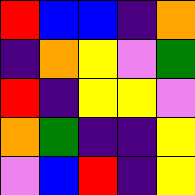[["red", "blue", "blue", "indigo", "orange"], ["indigo", "orange", "yellow", "violet", "green"], ["red", "indigo", "yellow", "yellow", "violet"], ["orange", "green", "indigo", "indigo", "yellow"], ["violet", "blue", "red", "indigo", "yellow"]]